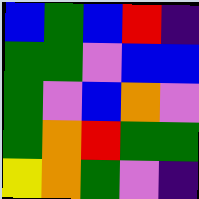[["blue", "green", "blue", "red", "indigo"], ["green", "green", "violet", "blue", "blue"], ["green", "violet", "blue", "orange", "violet"], ["green", "orange", "red", "green", "green"], ["yellow", "orange", "green", "violet", "indigo"]]